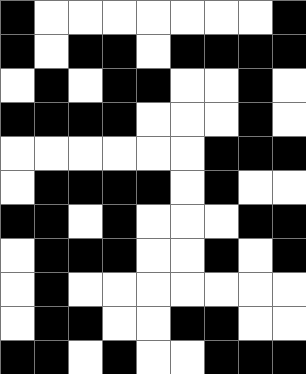[["black", "white", "white", "white", "white", "white", "white", "white", "black"], ["black", "white", "black", "black", "white", "black", "black", "black", "black"], ["white", "black", "white", "black", "black", "white", "white", "black", "white"], ["black", "black", "black", "black", "white", "white", "white", "black", "white"], ["white", "white", "white", "white", "white", "white", "black", "black", "black"], ["white", "black", "black", "black", "black", "white", "black", "white", "white"], ["black", "black", "white", "black", "white", "white", "white", "black", "black"], ["white", "black", "black", "black", "white", "white", "black", "white", "black"], ["white", "black", "white", "white", "white", "white", "white", "white", "white"], ["white", "black", "black", "white", "white", "black", "black", "white", "white"], ["black", "black", "white", "black", "white", "white", "black", "black", "black"]]